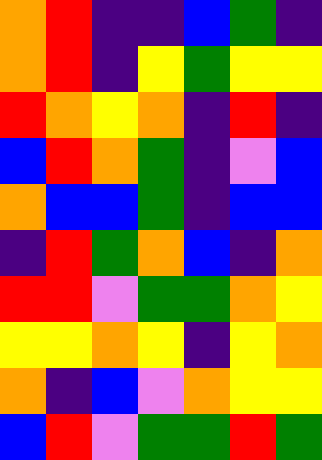[["orange", "red", "indigo", "indigo", "blue", "green", "indigo"], ["orange", "red", "indigo", "yellow", "green", "yellow", "yellow"], ["red", "orange", "yellow", "orange", "indigo", "red", "indigo"], ["blue", "red", "orange", "green", "indigo", "violet", "blue"], ["orange", "blue", "blue", "green", "indigo", "blue", "blue"], ["indigo", "red", "green", "orange", "blue", "indigo", "orange"], ["red", "red", "violet", "green", "green", "orange", "yellow"], ["yellow", "yellow", "orange", "yellow", "indigo", "yellow", "orange"], ["orange", "indigo", "blue", "violet", "orange", "yellow", "yellow"], ["blue", "red", "violet", "green", "green", "red", "green"]]